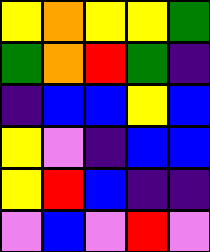[["yellow", "orange", "yellow", "yellow", "green"], ["green", "orange", "red", "green", "indigo"], ["indigo", "blue", "blue", "yellow", "blue"], ["yellow", "violet", "indigo", "blue", "blue"], ["yellow", "red", "blue", "indigo", "indigo"], ["violet", "blue", "violet", "red", "violet"]]